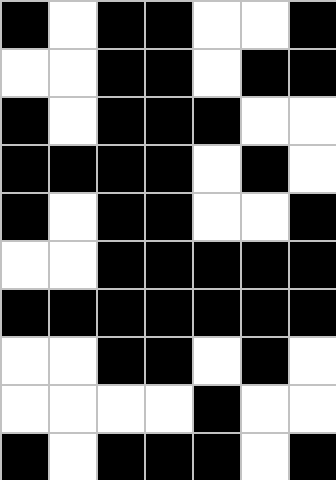[["black", "white", "black", "black", "white", "white", "black"], ["white", "white", "black", "black", "white", "black", "black"], ["black", "white", "black", "black", "black", "white", "white"], ["black", "black", "black", "black", "white", "black", "white"], ["black", "white", "black", "black", "white", "white", "black"], ["white", "white", "black", "black", "black", "black", "black"], ["black", "black", "black", "black", "black", "black", "black"], ["white", "white", "black", "black", "white", "black", "white"], ["white", "white", "white", "white", "black", "white", "white"], ["black", "white", "black", "black", "black", "white", "black"]]